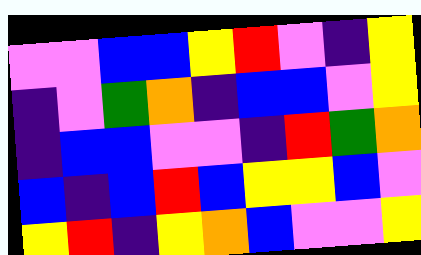[["violet", "violet", "blue", "blue", "yellow", "red", "violet", "indigo", "yellow"], ["indigo", "violet", "green", "orange", "indigo", "blue", "blue", "violet", "yellow"], ["indigo", "blue", "blue", "violet", "violet", "indigo", "red", "green", "orange"], ["blue", "indigo", "blue", "red", "blue", "yellow", "yellow", "blue", "violet"], ["yellow", "red", "indigo", "yellow", "orange", "blue", "violet", "violet", "yellow"]]